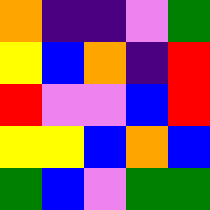[["orange", "indigo", "indigo", "violet", "green"], ["yellow", "blue", "orange", "indigo", "red"], ["red", "violet", "violet", "blue", "red"], ["yellow", "yellow", "blue", "orange", "blue"], ["green", "blue", "violet", "green", "green"]]